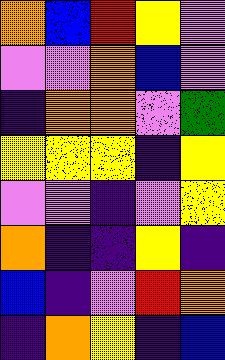[["orange", "blue", "red", "yellow", "violet"], ["violet", "violet", "orange", "blue", "violet"], ["indigo", "orange", "orange", "violet", "green"], ["yellow", "yellow", "yellow", "indigo", "yellow"], ["violet", "violet", "indigo", "violet", "yellow"], ["orange", "indigo", "indigo", "yellow", "indigo"], ["blue", "indigo", "violet", "red", "orange"], ["indigo", "orange", "yellow", "indigo", "blue"]]